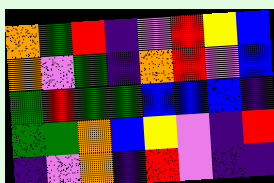[["orange", "green", "red", "indigo", "violet", "red", "yellow", "blue"], ["orange", "violet", "green", "indigo", "orange", "red", "violet", "blue"], ["green", "red", "green", "green", "blue", "blue", "blue", "indigo"], ["green", "green", "orange", "blue", "yellow", "violet", "indigo", "red"], ["indigo", "violet", "orange", "indigo", "red", "violet", "indigo", "indigo"]]